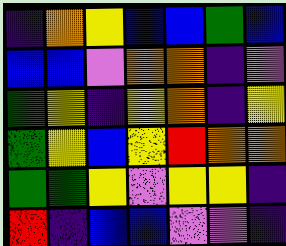[["indigo", "orange", "yellow", "blue", "blue", "green", "blue"], ["blue", "blue", "violet", "orange", "orange", "indigo", "violet"], ["green", "yellow", "indigo", "yellow", "orange", "indigo", "yellow"], ["green", "yellow", "blue", "yellow", "red", "orange", "orange"], ["green", "green", "yellow", "violet", "yellow", "yellow", "indigo"], ["red", "indigo", "blue", "blue", "violet", "violet", "indigo"]]